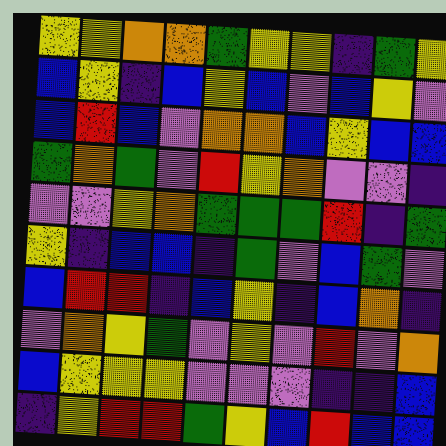[["yellow", "yellow", "orange", "orange", "green", "yellow", "yellow", "indigo", "green", "yellow"], ["blue", "yellow", "indigo", "blue", "yellow", "blue", "violet", "blue", "yellow", "violet"], ["blue", "red", "blue", "violet", "orange", "orange", "blue", "yellow", "blue", "blue"], ["green", "orange", "green", "violet", "red", "yellow", "orange", "violet", "violet", "indigo"], ["violet", "violet", "yellow", "orange", "green", "green", "green", "red", "indigo", "green"], ["yellow", "indigo", "blue", "blue", "indigo", "green", "violet", "blue", "green", "violet"], ["blue", "red", "red", "indigo", "blue", "yellow", "indigo", "blue", "orange", "indigo"], ["violet", "orange", "yellow", "green", "violet", "yellow", "violet", "red", "violet", "orange"], ["blue", "yellow", "yellow", "yellow", "violet", "violet", "violet", "indigo", "indigo", "blue"], ["indigo", "yellow", "red", "red", "green", "yellow", "blue", "red", "blue", "blue"]]